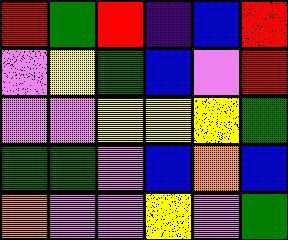[["red", "green", "red", "indigo", "blue", "red"], ["violet", "yellow", "green", "blue", "violet", "red"], ["violet", "violet", "yellow", "yellow", "yellow", "green"], ["green", "green", "violet", "blue", "orange", "blue"], ["orange", "violet", "violet", "yellow", "violet", "green"]]